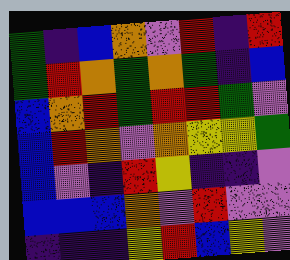[["green", "indigo", "blue", "orange", "violet", "red", "indigo", "red"], ["green", "red", "orange", "green", "orange", "green", "indigo", "blue"], ["blue", "orange", "red", "green", "red", "red", "green", "violet"], ["blue", "red", "orange", "violet", "orange", "yellow", "yellow", "green"], ["blue", "violet", "indigo", "red", "yellow", "indigo", "indigo", "violet"], ["blue", "blue", "blue", "orange", "violet", "red", "violet", "violet"], ["indigo", "indigo", "indigo", "yellow", "red", "blue", "yellow", "violet"]]